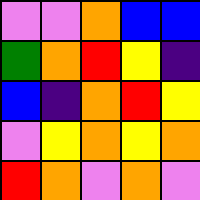[["violet", "violet", "orange", "blue", "blue"], ["green", "orange", "red", "yellow", "indigo"], ["blue", "indigo", "orange", "red", "yellow"], ["violet", "yellow", "orange", "yellow", "orange"], ["red", "orange", "violet", "orange", "violet"]]